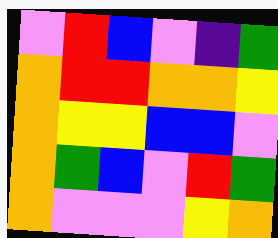[["violet", "red", "blue", "violet", "indigo", "green"], ["orange", "red", "red", "orange", "orange", "yellow"], ["orange", "yellow", "yellow", "blue", "blue", "violet"], ["orange", "green", "blue", "violet", "red", "green"], ["orange", "violet", "violet", "violet", "yellow", "orange"]]